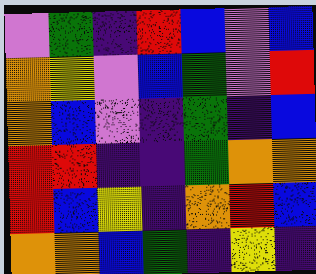[["violet", "green", "indigo", "red", "blue", "violet", "blue"], ["orange", "yellow", "violet", "blue", "green", "violet", "red"], ["orange", "blue", "violet", "indigo", "green", "indigo", "blue"], ["red", "red", "indigo", "indigo", "green", "orange", "orange"], ["red", "blue", "yellow", "indigo", "orange", "red", "blue"], ["orange", "orange", "blue", "green", "indigo", "yellow", "indigo"]]